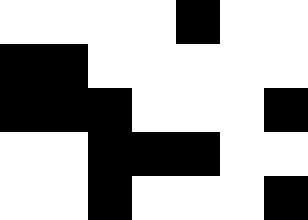[["white", "white", "white", "white", "black", "white", "white"], ["black", "black", "white", "white", "white", "white", "white"], ["black", "black", "black", "white", "white", "white", "black"], ["white", "white", "black", "black", "black", "white", "white"], ["white", "white", "black", "white", "white", "white", "black"]]